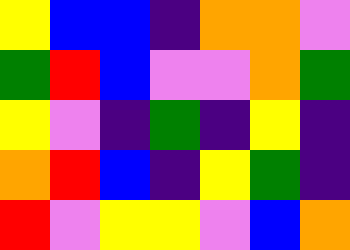[["yellow", "blue", "blue", "indigo", "orange", "orange", "violet"], ["green", "red", "blue", "violet", "violet", "orange", "green"], ["yellow", "violet", "indigo", "green", "indigo", "yellow", "indigo"], ["orange", "red", "blue", "indigo", "yellow", "green", "indigo"], ["red", "violet", "yellow", "yellow", "violet", "blue", "orange"]]